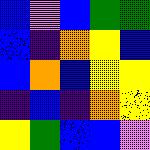[["blue", "violet", "blue", "green", "green"], ["blue", "indigo", "orange", "yellow", "blue"], ["blue", "orange", "blue", "yellow", "yellow"], ["indigo", "blue", "indigo", "orange", "yellow"], ["yellow", "green", "blue", "blue", "violet"]]